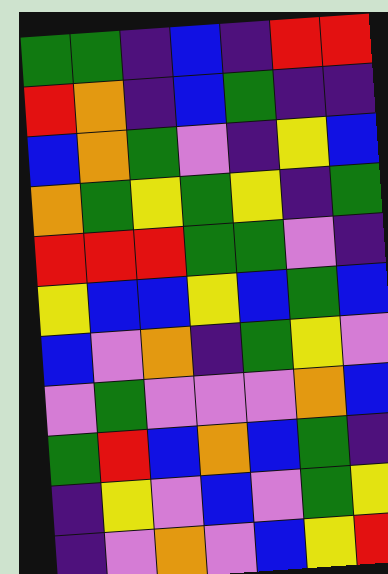[["green", "green", "indigo", "blue", "indigo", "red", "red"], ["red", "orange", "indigo", "blue", "green", "indigo", "indigo"], ["blue", "orange", "green", "violet", "indigo", "yellow", "blue"], ["orange", "green", "yellow", "green", "yellow", "indigo", "green"], ["red", "red", "red", "green", "green", "violet", "indigo"], ["yellow", "blue", "blue", "yellow", "blue", "green", "blue"], ["blue", "violet", "orange", "indigo", "green", "yellow", "violet"], ["violet", "green", "violet", "violet", "violet", "orange", "blue"], ["green", "red", "blue", "orange", "blue", "green", "indigo"], ["indigo", "yellow", "violet", "blue", "violet", "green", "yellow"], ["indigo", "violet", "orange", "violet", "blue", "yellow", "red"]]